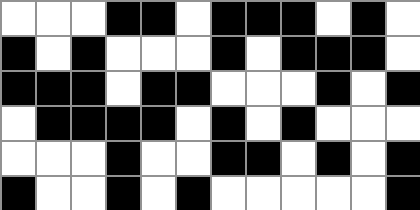[["white", "white", "white", "black", "black", "white", "black", "black", "black", "white", "black", "white"], ["black", "white", "black", "white", "white", "white", "black", "white", "black", "black", "black", "white"], ["black", "black", "black", "white", "black", "black", "white", "white", "white", "black", "white", "black"], ["white", "black", "black", "black", "black", "white", "black", "white", "black", "white", "white", "white"], ["white", "white", "white", "black", "white", "white", "black", "black", "white", "black", "white", "black"], ["black", "white", "white", "black", "white", "black", "white", "white", "white", "white", "white", "black"]]